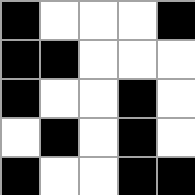[["black", "white", "white", "white", "black"], ["black", "black", "white", "white", "white"], ["black", "white", "white", "black", "white"], ["white", "black", "white", "black", "white"], ["black", "white", "white", "black", "black"]]